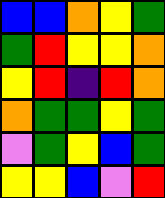[["blue", "blue", "orange", "yellow", "green"], ["green", "red", "yellow", "yellow", "orange"], ["yellow", "red", "indigo", "red", "orange"], ["orange", "green", "green", "yellow", "green"], ["violet", "green", "yellow", "blue", "green"], ["yellow", "yellow", "blue", "violet", "red"]]